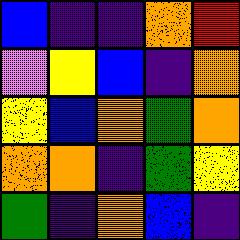[["blue", "indigo", "indigo", "orange", "red"], ["violet", "yellow", "blue", "indigo", "orange"], ["yellow", "blue", "orange", "green", "orange"], ["orange", "orange", "indigo", "green", "yellow"], ["green", "indigo", "orange", "blue", "indigo"]]